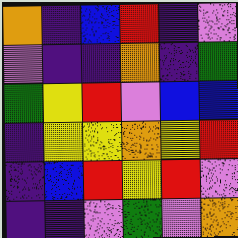[["orange", "indigo", "blue", "red", "indigo", "violet"], ["violet", "indigo", "indigo", "orange", "indigo", "green"], ["green", "yellow", "red", "violet", "blue", "blue"], ["indigo", "yellow", "yellow", "orange", "yellow", "red"], ["indigo", "blue", "red", "yellow", "red", "violet"], ["indigo", "indigo", "violet", "green", "violet", "orange"]]